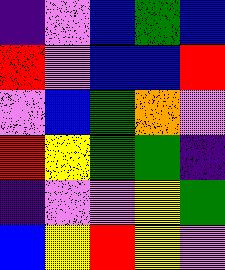[["indigo", "violet", "blue", "green", "blue"], ["red", "violet", "blue", "blue", "red"], ["violet", "blue", "green", "orange", "violet"], ["red", "yellow", "green", "green", "indigo"], ["indigo", "violet", "violet", "yellow", "green"], ["blue", "yellow", "red", "yellow", "violet"]]